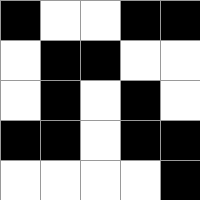[["black", "white", "white", "black", "black"], ["white", "black", "black", "white", "white"], ["white", "black", "white", "black", "white"], ["black", "black", "white", "black", "black"], ["white", "white", "white", "white", "black"]]